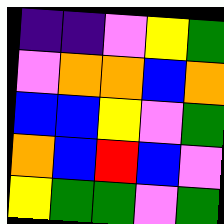[["indigo", "indigo", "violet", "yellow", "green"], ["violet", "orange", "orange", "blue", "orange"], ["blue", "blue", "yellow", "violet", "green"], ["orange", "blue", "red", "blue", "violet"], ["yellow", "green", "green", "violet", "green"]]